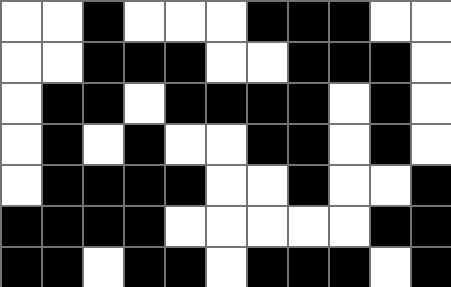[["white", "white", "black", "white", "white", "white", "black", "black", "black", "white", "white"], ["white", "white", "black", "black", "black", "white", "white", "black", "black", "black", "white"], ["white", "black", "black", "white", "black", "black", "black", "black", "white", "black", "white"], ["white", "black", "white", "black", "white", "white", "black", "black", "white", "black", "white"], ["white", "black", "black", "black", "black", "white", "white", "black", "white", "white", "black"], ["black", "black", "black", "black", "white", "white", "white", "white", "white", "black", "black"], ["black", "black", "white", "black", "black", "white", "black", "black", "black", "white", "black"]]